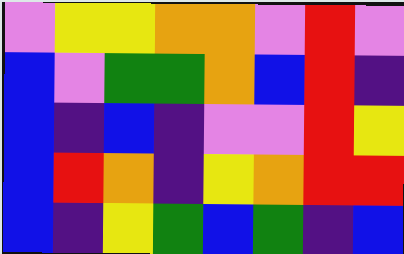[["violet", "yellow", "yellow", "orange", "orange", "violet", "red", "violet"], ["blue", "violet", "green", "green", "orange", "blue", "red", "indigo"], ["blue", "indigo", "blue", "indigo", "violet", "violet", "red", "yellow"], ["blue", "red", "orange", "indigo", "yellow", "orange", "red", "red"], ["blue", "indigo", "yellow", "green", "blue", "green", "indigo", "blue"]]